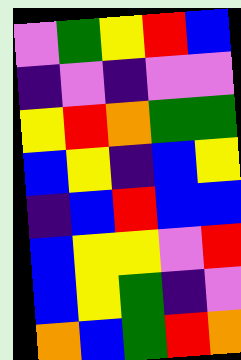[["violet", "green", "yellow", "red", "blue"], ["indigo", "violet", "indigo", "violet", "violet"], ["yellow", "red", "orange", "green", "green"], ["blue", "yellow", "indigo", "blue", "yellow"], ["indigo", "blue", "red", "blue", "blue"], ["blue", "yellow", "yellow", "violet", "red"], ["blue", "yellow", "green", "indigo", "violet"], ["orange", "blue", "green", "red", "orange"]]